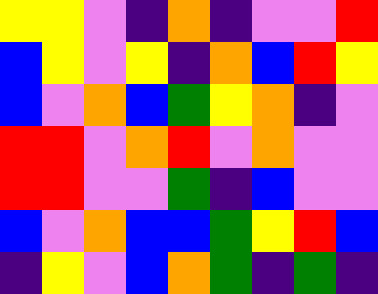[["yellow", "yellow", "violet", "indigo", "orange", "indigo", "violet", "violet", "red"], ["blue", "yellow", "violet", "yellow", "indigo", "orange", "blue", "red", "yellow"], ["blue", "violet", "orange", "blue", "green", "yellow", "orange", "indigo", "violet"], ["red", "red", "violet", "orange", "red", "violet", "orange", "violet", "violet"], ["red", "red", "violet", "violet", "green", "indigo", "blue", "violet", "violet"], ["blue", "violet", "orange", "blue", "blue", "green", "yellow", "red", "blue"], ["indigo", "yellow", "violet", "blue", "orange", "green", "indigo", "green", "indigo"]]